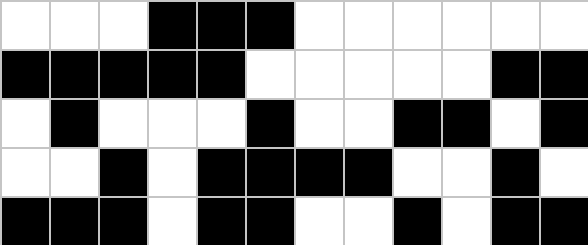[["white", "white", "white", "black", "black", "black", "white", "white", "white", "white", "white", "white"], ["black", "black", "black", "black", "black", "white", "white", "white", "white", "white", "black", "black"], ["white", "black", "white", "white", "white", "black", "white", "white", "black", "black", "white", "black"], ["white", "white", "black", "white", "black", "black", "black", "black", "white", "white", "black", "white"], ["black", "black", "black", "white", "black", "black", "white", "white", "black", "white", "black", "black"]]